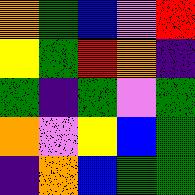[["orange", "green", "blue", "violet", "red"], ["yellow", "green", "red", "orange", "indigo"], ["green", "indigo", "green", "violet", "green"], ["orange", "violet", "yellow", "blue", "green"], ["indigo", "orange", "blue", "green", "green"]]